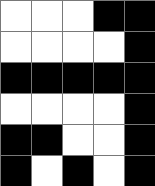[["white", "white", "white", "black", "black"], ["white", "white", "white", "white", "black"], ["black", "black", "black", "black", "black"], ["white", "white", "white", "white", "black"], ["black", "black", "white", "white", "black"], ["black", "white", "black", "white", "black"]]